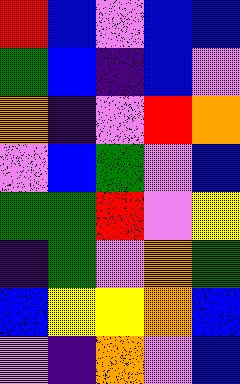[["red", "blue", "violet", "blue", "blue"], ["green", "blue", "indigo", "blue", "violet"], ["orange", "indigo", "violet", "red", "orange"], ["violet", "blue", "green", "violet", "blue"], ["green", "green", "red", "violet", "yellow"], ["indigo", "green", "violet", "orange", "green"], ["blue", "yellow", "yellow", "orange", "blue"], ["violet", "indigo", "orange", "violet", "blue"]]